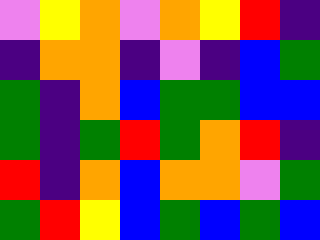[["violet", "yellow", "orange", "violet", "orange", "yellow", "red", "indigo"], ["indigo", "orange", "orange", "indigo", "violet", "indigo", "blue", "green"], ["green", "indigo", "orange", "blue", "green", "green", "blue", "blue"], ["green", "indigo", "green", "red", "green", "orange", "red", "indigo"], ["red", "indigo", "orange", "blue", "orange", "orange", "violet", "green"], ["green", "red", "yellow", "blue", "green", "blue", "green", "blue"]]